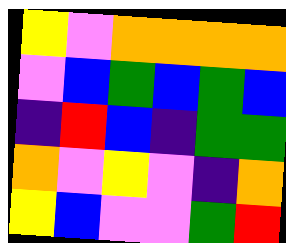[["yellow", "violet", "orange", "orange", "orange", "orange"], ["violet", "blue", "green", "blue", "green", "blue"], ["indigo", "red", "blue", "indigo", "green", "green"], ["orange", "violet", "yellow", "violet", "indigo", "orange"], ["yellow", "blue", "violet", "violet", "green", "red"]]